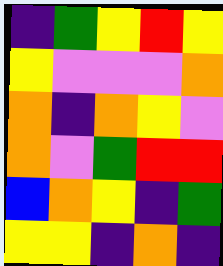[["indigo", "green", "yellow", "red", "yellow"], ["yellow", "violet", "violet", "violet", "orange"], ["orange", "indigo", "orange", "yellow", "violet"], ["orange", "violet", "green", "red", "red"], ["blue", "orange", "yellow", "indigo", "green"], ["yellow", "yellow", "indigo", "orange", "indigo"]]